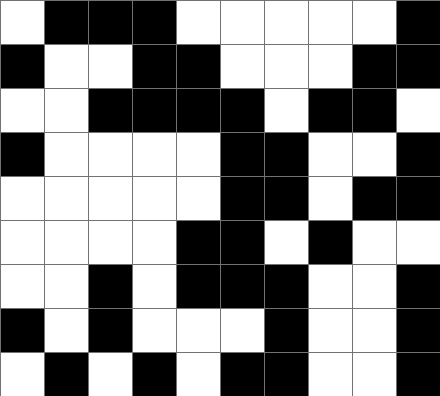[["white", "black", "black", "black", "white", "white", "white", "white", "white", "black"], ["black", "white", "white", "black", "black", "white", "white", "white", "black", "black"], ["white", "white", "black", "black", "black", "black", "white", "black", "black", "white"], ["black", "white", "white", "white", "white", "black", "black", "white", "white", "black"], ["white", "white", "white", "white", "white", "black", "black", "white", "black", "black"], ["white", "white", "white", "white", "black", "black", "white", "black", "white", "white"], ["white", "white", "black", "white", "black", "black", "black", "white", "white", "black"], ["black", "white", "black", "white", "white", "white", "black", "white", "white", "black"], ["white", "black", "white", "black", "white", "black", "black", "white", "white", "black"]]